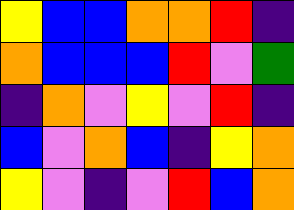[["yellow", "blue", "blue", "orange", "orange", "red", "indigo"], ["orange", "blue", "blue", "blue", "red", "violet", "green"], ["indigo", "orange", "violet", "yellow", "violet", "red", "indigo"], ["blue", "violet", "orange", "blue", "indigo", "yellow", "orange"], ["yellow", "violet", "indigo", "violet", "red", "blue", "orange"]]